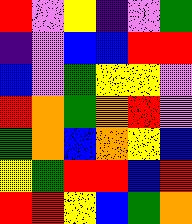[["red", "violet", "yellow", "indigo", "violet", "green"], ["indigo", "violet", "blue", "blue", "red", "red"], ["blue", "violet", "green", "yellow", "yellow", "violet"], ["red", "orange", "green", "orange", "red", "violet"], ["green", "orange", "blue", "orange", "yellow", "blue"], ["yellow", "green", "red", "red", "blue", "red"], ["red", "red", "yellow", "blue", "green", "orange"]]